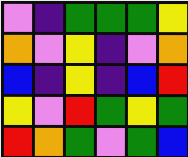[["violet", "indigo", "green", "green", "green", "yellow"], ["orange", "violet", "yellow", "indigo", "violet", "orange"], ["blue", "indigo", "yellow", "indigo", "blue", "red"], ["yellow", "violet", "red", "green", "yellow", "green"], ["red", "orange", "green", "violet", "green", "blue"]]